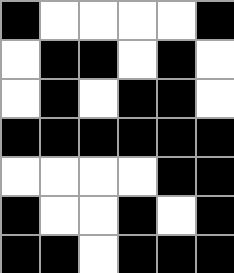[["black", "white", "white", "white", "white", "black"], ["white", "black", "black", "white", "black", "white"], ["white", "black", "white", "black", "black", "white"], ["black", "black", "black", "black", "black", "black"], ["white", "white", "white", "white", "black", "black"], ["black", "white", "white", "black", "white", "black"], ["black", "black", "white", "black", "black", "black"]]